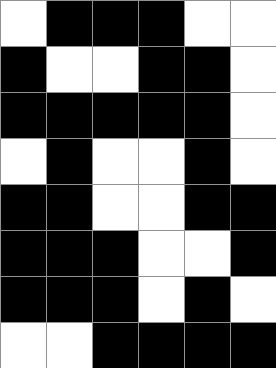[["white", "black", "black", "black", "white", "white"], ["black", "white", "white", "black", "black", "white"], ["black", "black", "black", "black", "black", "white"], ["white", "black", "white", "white", "black", "white"], ["black", "black", "white", "white", "black", "black"], ["black", "black", "black", "white", "white", "black"], ["black", "black", "black", "white", "black", "white"], ["white", "white", "black", "black", "black", "black"]]